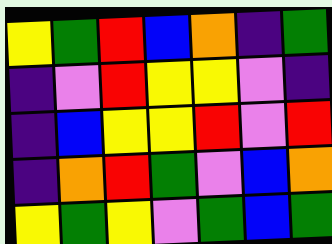[["yellow", "green", "red", "blue", "orange", "indigo", "green"], ["indigo", "violet", "red", "yellow", "yellow", "violet", "indigo"], ["indigo", "blue", "yellow", "yellow", "red", "violet", "red"], ["indigo", "orange", "red", "green", "violet", "blue", "orange"], ["yellow", "green", "yellow", "violet", "green", "blue", "green"]]